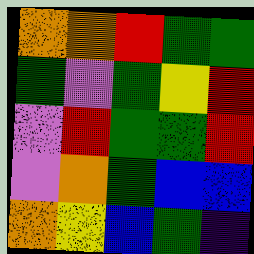[["orange", "orange", "red", "green", "green"], ["green", "violet", "green", "yellow", "red"], ["violet", "red", "green", "green", "red"], ["violet", "orange", "green", "blue", "blue"], ["orange", "yellow", "blue", "green", "indigo"]]